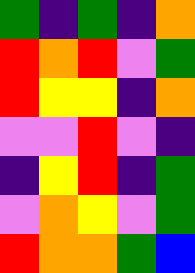[["green", "indigo", "green", "indigo", "orange"], ["red", "orange", "red", "violet", "green"], ["red", "yellow", "yellow", "indigo", "orange"], ["violet", "violet", "red", "violet", "indigo"], ["indigo", "yellow", "red", "indigo", "green"], ["violet", "orange", "yellow", "violet", "green"], ["red", "orange", "orange", "green", "blue"]]